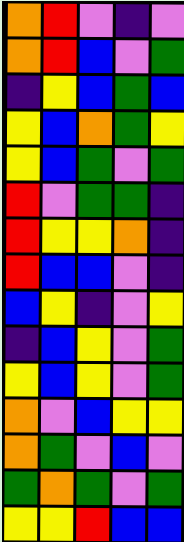[["orange", "red", "violet", "indigo", "violet"], ["orange", "red", "blue", "violet", "green"], ["indigo", "yellow", "blue", "green", "blue"], ["yellow", "blue", "orange", "green", "yellow"], ["yellow", "blue", "green", "violet", "green"], ["red", "violet", "green", "green", "indigo"], ["red", "yellow", "yellow", "orange", "indigo"], ["red", "blue", "blue", "violet", "indigo"], ["blue", "yellow", "indigo", "violet", "yellow"], ["indigo", "blue", "yellow", "violet", "green"], ["yellow", "blue", "yellow", "violet", "green"], ["orange", "violet", "blue", "yellow", "yellow"], ["orange", "green", "violet", "blue", "violet"], ["green", "orange", "green", "violet", "green"], ["yellow", "yellow", "red", "blue", "blue"]]